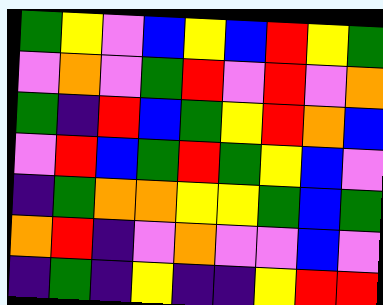[["green", "yellow", "violet", "blue", "yellow", "blue", "red", "yellow", "green"], ["violet", "orange", "violet", "green", "red", "violet", "red", "violet", "orange"], ["green", "indigo", "red", "blue", "green", "yellow", "red", "orange", "blue"], ["violet", "red", "blue", "green", "red", "green", "yellow", "blue", "violet"], ["indigo", "green", "orange", "orange", "yellow", "yellow", "green", "blue", "green"], ["orange", "red", "indigo", "violet", "orange", "violet", "violet", "blue", "violet"], ["indigo", "green", "indigo", "yellow", "indigo", "indigo", "yellow", "red", "red"]]